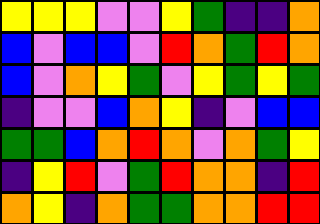[["yellow", "yellow", "yellow", "violet", "violet", "yellow", "green", "indigo", "indigo", "orange"], ["blue", "violet", "blue", "blue", "violet", "red", "orange", "green", "red", "orange"], ["blue", "violet", "orange", "yellow", "green", "violet", "yellow", "green", "yellow", "green"], ["indigo", "violet", "violet", "blue", "orange", "yellow", "indigo", "violet", "blue", "blue"], ["green", "green", "blue", "orange", "red", "orange", "violet", "orange", "green", "yellow"], ["indigo", "yellow", "red", "violet", "green", "red", "orange", "orange", "indigo", "red"], ["orange", "yellow", "indigo", "orange", "green", "green", "orange", "orange", "red", "red"]]